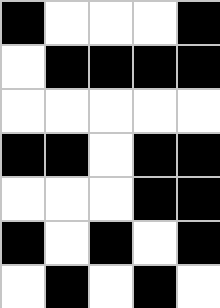[["black", "white", "white", "white", "black"], ["white", "black", "black", "black", "black"], ["white", "white", "white", "white", "white"], ["black", "black", "white", "black", "black"], ["white", "white", "white", "black", "black"], ["black", "white", "black", "white", "black"], ["white", "black", "white", "black", "white"]]